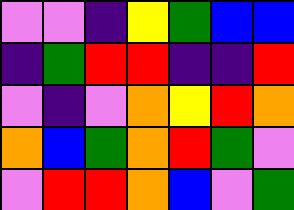[["violet", "violet", "indigo", "yellow", "green", "blue", "blue"], ["indigo", "green", "red", "red", "indigo", "indigo", "red"], ["violet", "indigo", "violet", "orange", "yellow", "red", "orange"], ["orange", "blue", "green", "orange", "red", "green", "violet"], ["violet", "red", "red", "orange", "blue", "violet", "green"]]